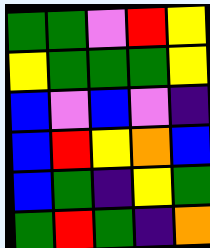[["green", "green", "violet", "red", "yellow"], ["yellow", "green", "green", "green", "yellow"], ["blue", "violet", "blue", "violet", "indigo"], ["blue", "red", "yellow", "orange", "blue"], ["blue", "green", "indigo", "yellow", "green"], ["green", "red", "green", "indigo", "orange"]]